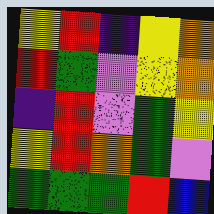[["yellow", "red", "indigo", "yellow", "orange"], ["red", "green", "violet", "yellow", "orange"], ["indigo", "red", "violet", "green", "yellow"], ["yellow", "red", "orange", "green", "violet"], ["green", "green", "green", "red", "blue"]]